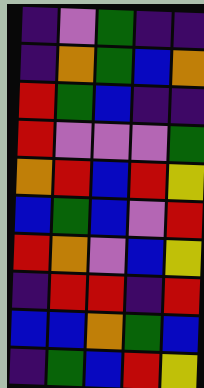[["indigo", "violet", "green", "indigo", "indigo"], ["indigo", "orange", "green", "blue", "orange"], ["red", "green", "blue", "indigo", "indigo"], ["red", "violet", "violet", "violet", "green"], ["orange", "red", "blue", "red", "yellow"], ["blue", "green", "blue", "violet", "red"], ["red", "orange", "violet", "blue", "yellow"], ["indigo", "red", "red", "indigo", "red"], ["blue", "blue", "orange", "green", "blue"], ["indigo", "green", "blue", "red", "yellow"]]